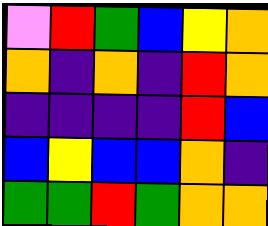[["violet", "red", "green", "blue", "yellow", "orange"], ["orange", "indigo", "orange", "indigo", "red", "orange"], ["indigo", "indigo", "indigo", "indigo", "red", "blue"], ["blue", "yellow", "blue", "blue", "orange", "indigo"], ["green", "green", "red", "green", "orange", "orange"]]